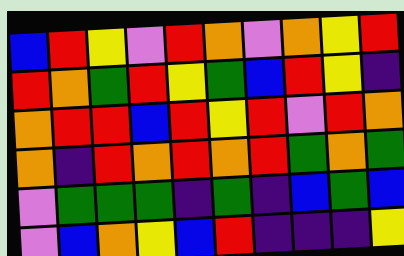[["blue", "red", "yellow", "violet", "red", "orange", "violet", "orange", "yellow", "red"], ["red", "orange", "green", "red", "yellow", "green", "blue", "red", "yellow", "indigo"], ["orange", "red", "red", "blue", "red", "yellow", "red", "violet", "red", "orange"], ["orange", "indigo", "red", "orange", "red", "orange", "red", "green", "orange", "green"], ["violet", "green", "green", "green", "indigo", "green", "indigo", "blue", "green", "blue"], ["violet", "blue", "orange", "yellow", "blue", "red", "indigo", "indigo", "indigo", "yellow"]]